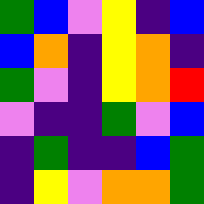[["green", "blue", "violet", "yellow", "indigo", "blue"], ["blue", "orange", "indigo", "yellow", "orange", "indigo"], ["green", "violet", "indigo", "yellow", "orange", "red"], ["violet", "indigo", "indigo", "green", "violet", "blue"], ["indigo", "green", "indigo", "indigo", "blue", "green"], ["indigo", "yellow", "violet", "orange", "orange", "green"]]